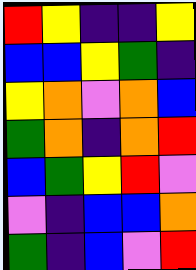[["red", "yellow", "indigo", "indigo", "yellow"], ["blue", "blue", "yellow", "green", "indigo"], ["yellow", "orange", "violet", "orange", "blue"], ["green", "orange", "indigo", "orange", "red"], ["blue", "green", "yellow", "red", "violet"], ["violet", "indigo", "blue", "blue", "orange"], ["green", "indigo", "blue", "violet", "red"]]